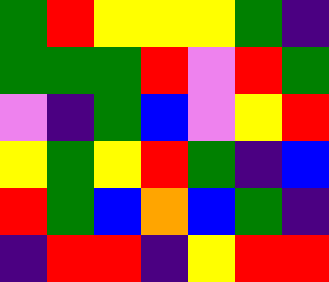[["green", "red", "yellow", "yellow", "yellow", "green", "indigo"], ["green", "green", "green", "red", "violet", "red", "green"], ["violet", "indigo", "green", "blue", "violet", "yellow", "red"], ["yellow", "green", "yellow", "red", "green", "indigo", "blue"], ["red", "green", "blue", "orange", "blue", "green", "indigo"], ["indigo", "red", "red", "indigo", "yellow", "red", "red"]]